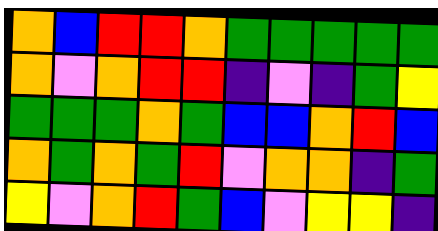[["orange", "blue", "red", "red", "orange", "green", "green", "green", "green", "green"], ["orange", "violet", "orange", "red", "red", "indigo", "violet", "indigo", "green", "yellow"], ["green", "green", "green", "orange", "green", "blue", "blue", "orange", "red", "blue"], ["orange", "green", "orange", "green", "red", "violet", "orange", "orange", "indigo", "green"], ["yellow", "violet", "orange", "red", "green", "blue", "violet", "yellow", "yellow", "indigo"]]